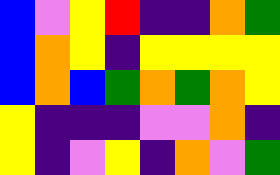[["blue", "violet", "yellow", "red", "indigo", "indigo", "orange", "green"], ["blue", "orange", "yellow", "indigo", "yellow", "yellow", "yellow", "yellow"], ["blue", "orange", "blue", "green", "orange", "green", "orange", "yellow"], ["yellow", "indigo", "indigo", "indigo", "violet", "violet", "orange", "indigo"], ["yellow", "indigo", "violet", "yellow", "indigo", "orange", "violet", "green"]]